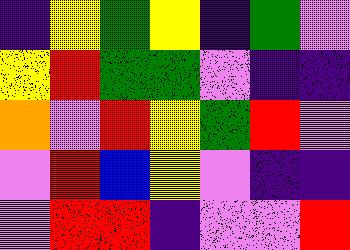[["indigo", "yellow", "green", "yellow", "indigo", "green", "violet"], ["yellow", "red", "green", "green", "violet", "indigo", "indigo"], ["orange", "violet", "red", "yellow", "green", "red", "violet"], ["violet", "red", "blue", "yellow", "violet", "indigo", "indigo"], ["violet", "red", "red", "indigo", "violet", "violet", "red"]]